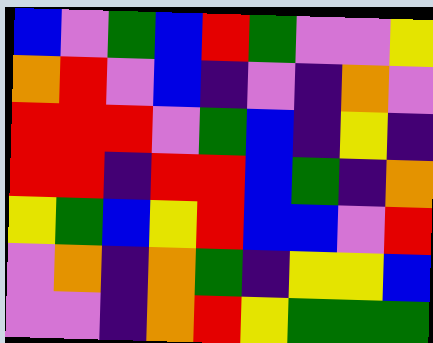[["blue", "violet", "green", "blue", "red", "green", "violet", "violet", "yellow"], ["orange", "red", "violet", "blue", "indigo", "violet", "indigo", "orange", "violet"], ["red", "red", "red", "violet", "green", "blue", "indigo", "yellow", "indigo"], ["red", "red", "indigo", "red", "red", "blue", "green", "indigo", "orange"], ["yellow", "green", "blue", "yellow", "red", "blue", "blue", "violet", "red"], ["violet", "orange", "indigo", "orange", "green", "indigo", "yellow", "yellow", "blue"], ["violet", "violet", "indigo", "orange", "red", "yellow", "green", "green", "green"]]